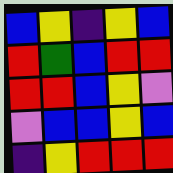[["blue", "yellow", "indigo", "yellow", "blue"], ["red", "green", "blue", "red", "red"], ["red", "red", "blue", "yellow", "violet"], ["violet", "blue", "blue", "yellow", "blue"], ["indigo", "yellow", "red", "red", "red"]]